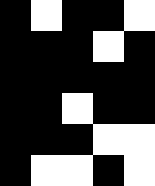[["black", "white", "black", "black", "white"], ["black", "black", "black", "white", "black"], ["black", "black", "black", "black", "black"], ["black", "black", "white", "black", "black"], ["black", "black", "black", "white", "white"], ["black", "white", "white", "black", "white"]]